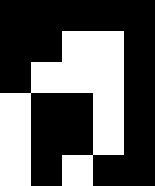[["black", "black", "black", "black", "black"], ["black", "black", "white", "white", "black"], ["black", "white", "white", "white", "black"], ["white", "black", "black", "white", "black"], ["white", "black", "black", "white", "black"], ["white", "black", "white", "black", "black"]]